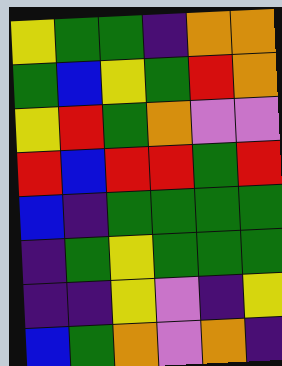[["yellow", "green", "green", "indigo", "orange", "orange"], ["green", "blue", "yellow", "green", "red", "orange"], ["yellow", "red", "green", "orange", "violet", "violet"], ["red", "blue", "red", "red", "green", "red"], ["blue", "indigo", "green", "green", "green", "green"], ["indigo", "green", "yellow", "green", "green", "green"], ["indigo", "indigo", "yellow", "violet", "indigo", "yellow"], ["blue", "green", "orange", "violet", "orange", "indigo"]]